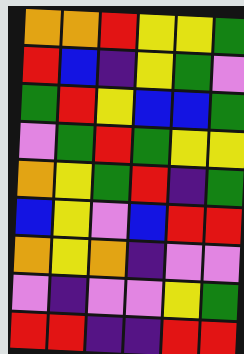[["orange", "orange", "red", "yellow", "yellow", "green"], ["red", "blue", "indigo", "yellow", "green", "violet"], ["green", "red", "yellow", "blue", "blue", "green"], ["violet", "green", "red", "green", "yellow", "yellow"], ["orange", "yellow", "green", "red", "indigo", "green"], ["blue", "yellow", "violet", "blue", "red", "red"], ["orange", "yellow", "orange", "indigo", "violet", "violet"], ["violet", "indigo", "violet", "violet", "yellow", "green"], ["red", "red", "indigo", "indigo", "red", "red"]]